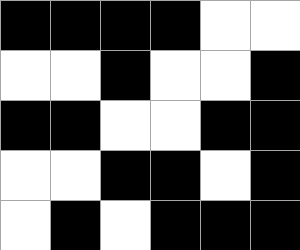[["black", "black", "black", "black", "white", "white"], ["white", "white", "black", "white", "white", "black"], ["black", "black", "white", "white", "black", "black"], ["white", "white", "black", "black", "white", "black"], ["white", "black", "white", "black", "black", "black"]]